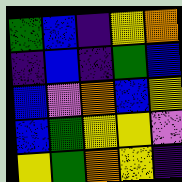[["green", "blue", "indigo", "yellow", "orange"], ["indigo", "blue", "indigo", "green", "blue"], ["blue", "violet", "orange", "blue", "yellow"], ["blue", "green", "yellow", "yellow", "violet"], ["yellow", "green", "orange", "yellow", "indigo"]]